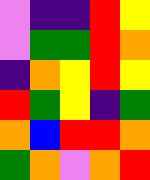[["violet", "indigo", "indigo", "red", "yellow"], ["violet", "green", "green", "red", "orange"], ["indigo", "orange", "yellow", "red", "yellow"], ["red", "green", "yellow", "indigo", "green"], ["orange", "blue", "red", "red", "orange"], ["green", "orange", "violet", "orange", "red"]]